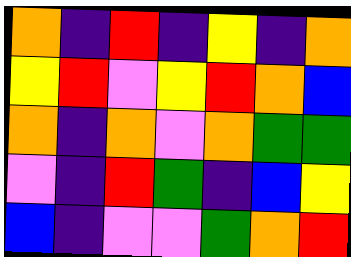[["orange", "indigo", "red", "indigo", "yellow", "indigo", "orange"], ["yellow", "red", "violet", "yellow", "red", "orange", "blue"], ["orange", "indigo", "orange", "violet", "orange", "green", "green"], ["violet", "indigo", "red", "green", "indigo", "blue", "yellow"], ["blue", "indigo", "violet", "violet", "green", "orange", "red"]]